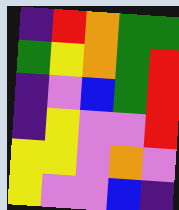[["indigo", "red", "orange", "green", "green"], ["green", "yellow", "orange", "green", "red"], ["indigo", "violet", "blue", "green", "red"], ["indigo", "yellow", "violet", "violet", "red"], ["yellow", "yellow", "violet", "orange", "violet"], ["yellow", "violet", "violet", "blue", "indigo"]]